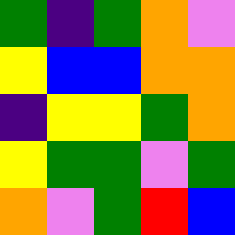[["green", "indigo", "green", "orange", "violet"], ["yellow", "blue", "blue", "orange", "orange"], ["indigo", "yellow", "yellow", "green", "orange"], ["yellow", "green", "green", "violet", "green"], ["orange", "violet", "green", "red", "blue"]]